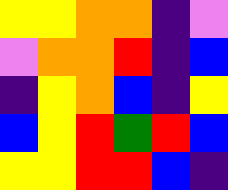[["yellow", "yellow", "orange", "orange", "indigo", "violet"], ["violet", "orange", "orange", "red", "indigo", "blue"], ["indigo", "yellow", "orange", "blue", "indigo", "yellow"], ["blue", "yellow", "red", "green", "red", "blue"], ["yellow", "yellow", "red", "red", "blue", "indigo"]]